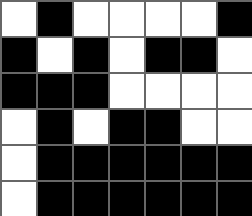[["white", "black", "white", "white", "white", "white", "black"], ["black", "white", "black", "white", "black", "black", "white"], ["black", "black", "black", "white", "white", "white", "white"], ["white", "black", "white", "black", "black", "white", "white"], ["white", "black", "black", "black", "black", "black", "black"], ["white", "black", "black", "black", "black", "black", "black"]]